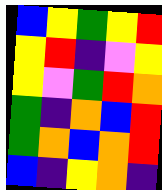[["blue", "yellow", "green", "yellow", "red"], ["yellow", "red", "indigo", "violet", "yellow"], ["yellow", "violet", "green", "red", "orange"], ["green", "indigo", "orange", "blue", "red"], ["green", "orange", "blue", "orange", "red"], ["blue", "indigo", "yellow", "orange", "indigo"]]